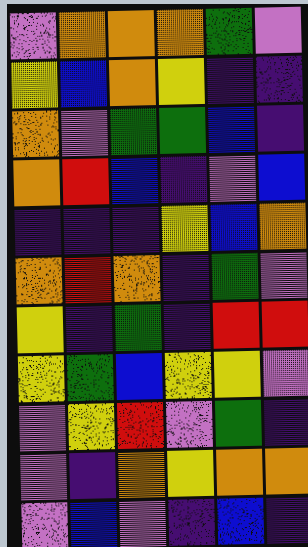[["violet", "orange", "orange", "orange", "green", "violet"], ["yellow", "blue", "orange", "yellow", "indigo", "indigo"], ["orange", "violet", "green", "green", "blue", "indigo"], ["orange", "red", "blue", "indigo", "violet", "blue"], ["indigo", "indigo", "indigo", "yellow", "blue", "orange"], ["orange", "red", "orange", "indigo", "green", "violet"], ["yellow", "indigo", "green", "indigo", "red", "red"], ["yellow", "green", "blue", "yellow", "yellow", "violet"], ["violet", "yellow", "red", "violet", "green", "indigo"], ["violet", "indigo", "orange", "yellow", "orange", "orange"], ["violet", "blue", "violet", "indigo", "blue", "indigo"]]